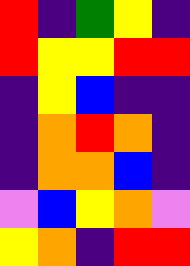[["red", "indigo", "green", "yellow", "indigo"], ["red", "yellow", "yellow", "red", "red"], ["indigo", "yellow", "blue", "indigo", "indigo"], ["indigo", "orange", "red", "orange", "indigo"], ["indigo", "orange", "orange", "blue", "indigo"], ["violet", "blue", "yellow", "orange", "violet"], ["yellow", "orange", "indigo", "red", "red"]]